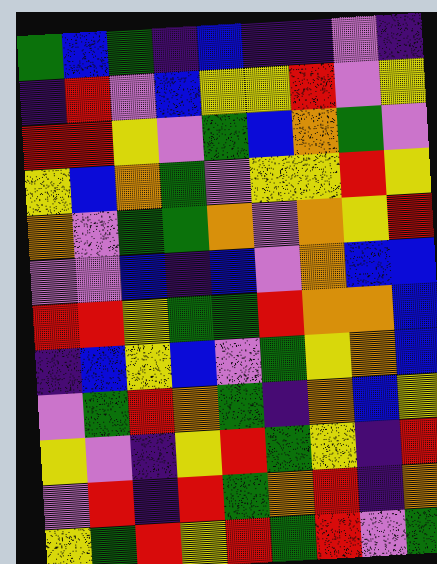[["green", "blue", "green", "indigo", "blue", "indigo", "indigo", "violet", "indigo"], ["indigo", "red", "violet", "blue", "yellow", "yellow", "red", "violet", "yellow"], ["red", "red", "yellow", "violet", "green", "blue", "orange", "green", "violet"], ["yellow", "blue", "orange", "green", "violet", "yellow", "yellow", "red", "yellow"], ["orange", "violet", "green", "green", "orange", "violet", "orange", "yellow", "red"], ["violet", "violet", "blue", "indigo", "blue", "violet", "orange", "blue", "blue"], ["red", "red", "yellow", "green", "green", "red", "orange", "orange", "blue"], ["indigo", "blue", "yellow", "blue", "violet", "green", "yellow", "orange", "blue"], ["violet", "green", "red", "orange", "green", "indigo", "orange", "blue", "yellow"], ["yellow", "violet", "indigo", "yellow", "red", "green", "yellow", "indigo", "red"], ["violet", "red", "indigo", "red", "green", "orange", "red", "indigo", "orange"], ["yellow", "green", "red", "yellow", "red", "green", "red", "violet", "green"]]